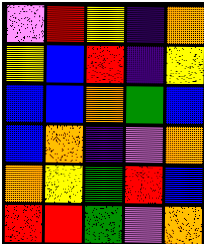[["violet", "red", "yellow", "indigo", "orange"], ["yellow", "blue", "red", "indigo", "yellow"], ["blue", "blue", "orange", "green", "blue"], ["blue", "orange", "indigo", "violet", "orange"], ["orange", "yellow", "green", "red", "blue"], ["red", "red", "green", "violet", "orange"]]